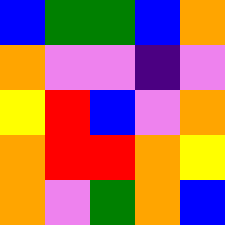[["blue", "green", "green", "blue", "orange"], ["orange", "violet", "violet", "indigo", "violet"], ["yellow", "red", "blue", "violet", "orange"], ["orange", "red", "red", "orange", "yellow"], ["orange", "violet", "green", "orange", "blue"]]